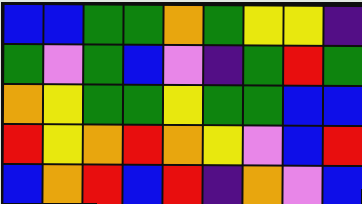[["blue", "blue", "green", "green", "orange", "green", "yellow", "yellow", "indigo"], ["green", "violet", "green", "blue", "violet", "indigo", "green", "red", "green"], ["orange", "yellow", "green", "green", "yellow", "green", "green", "blue", "blue"], ["red", "yellow", "orange", "red", "orange", "yellow", "violet", "blue", "red"], ["blue", "orange", "red", "blue", "red", "indigo", "orange", "violet", "blue"]]